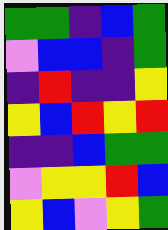[["green", "green", "indigo", "blue", "green"], ["violet", "blue", "blue", "indigo", "green"], ["indigo", "red", "indigo", "indigo", "yellow"], ["yellow", "blue", "red", "yellow", "red"], ["indigo", "indigo", "blue", "green", "green"], ["violet", "yellow", "yellow", "red", "blue"], ["yellow", "blue", "violet", "yellow", "green"]]